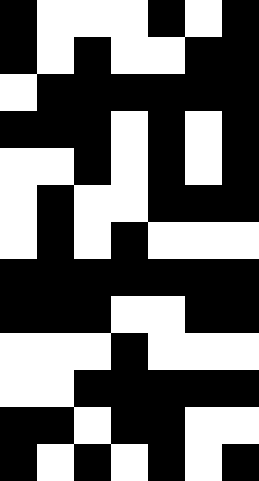[["black", "white", "white", "white", "black", "white", "black"], ["black", "white", "black", "white", "white", "black", "black"], ["white", "black", "black", "black", "black", "black", "black"], ["black", "black", "black", "white", "black", "white", "black"], ["white", "white", "black", "white", "black", "white", "black"], ["white", "black", "white", "white", "black", "black", "black"], ["white", "black", "white", "black", "white", "white", "white"], ["black", "black", "black", "black", "black", "black", "black"], ["black", "black", "black", "white", "white", "black", "black"], ["white", "white", "white", "black", "white", "white", "white"], ["white", "white", "black", "black", "black", "black", "black"], ["black", "black", "white", "black", "black", "white", "white"], ["black", "white", "black", "white", "black", "white", "black"]]